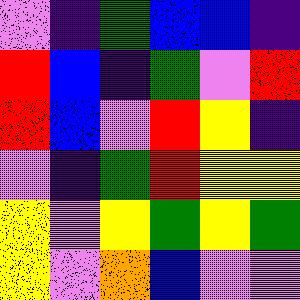[["violet", "indigo", "green", "blue", "blue", "indigo"], ["red", "blue", "indigo", "green", "violet", "red"], ["red", "blue", "violet", "red", "yellow", "indigo"], ["violet", "indigo", "green", "red", "yellow", "yellow"], ["yellow", "violet", "yellow", "green", "yellow", "green"], ["yellow", "violet", "orange", "blue", "violet", "violet"]]